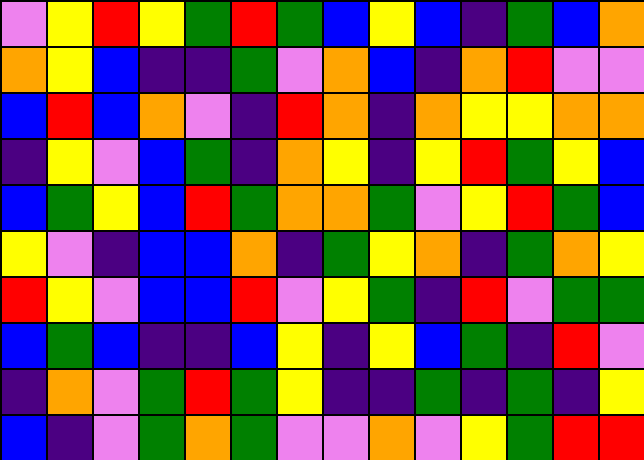[["violet", "yellow", "red", "yellow", "green", "red", "green", "blue", "yellow", "blue", "indigo", "green", "blue", "orange"], ["orange", "yellow", "blue", "indigo", "indigo", "green", "violet", "orange", "blue", "indigo", "orange", "red", "violet", "violet"], ["blue", "red", "blue", "orange", "violet", "indigo", "red", "orange", "indigo", "orange", "yellow", "yellow", "orange", "orange"], ["indigo", "yellow", "violet", "blue", "green", "indigo", "orange", "yellow", "indigo", "yellow", "red", "green", "yellow", "blue"], ["blue", "green", "yellow", "blue", "red", "green", "orange", "orange", "green", "violet", "yellow", "red", "green", "blue"], ["yellow", "violet", "indigo", "blue", "blue", "orange", "indigo", "green", "yellow", "orange", "indigo", "green", "orange", "yellow"], ["red", "yellow", "violet", "blue", "blue", "red", "violet", "yellow", "green", "indigo", "red", "violet", "green", "green"], ["blue", "green", "blue", "indigo", "indigo", "blue", "yellow", "indigo", "yellow", "blue", "green", "indigo", "red", "violet"], ["indigo", "orange", "violet", "green", "red", "green", "yellow", "indigo", "indigo", "green", "indigo", "green", "indigo", "yellow"], ["blue", "indigo", "violet", "green", "orange", "green", "violet", "violet", "orange", "violet", "yellow", "green", "red", "red"]]